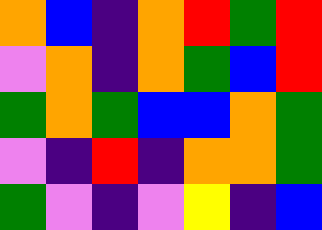[["orange", "blue", "indigo", "orange", "red", "green", "red"], ["violet", "orange", "indigo", "orange", "green", "blue", "red"], ["green", "orange", "green", "blue", "blue", "orange", "green"], ["violet", "indigo", "red", "indigo", "orange", "orange", "green"], ["green", "violet", "indigo", "violet", "yellow", "indigo", "blue"]]